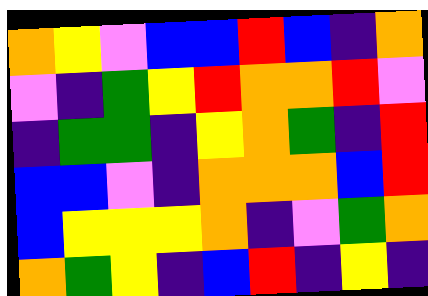[["orange", "yellow", "violet", "blue", "blue", "red", "blue", "indigo", "orange"], ["violet", "indigo", "green", "yellow", "red", "orange", "orange", "red", "violet"], ["indigo", "green", "green", "indigo", "yellow", "orange", "green", "indigo", "red"], ["blue", "blue", "violet", "indigo", "orange", "orange", "orange", "blue", "red"], ["blue", "yellow", "yellow", "yellow", "orange", "indigo", "violet", "green", "orange"], ["orange", "green", "yellow", "indigo", "blue", "red", "indigo", "yellow", "indigo"]]